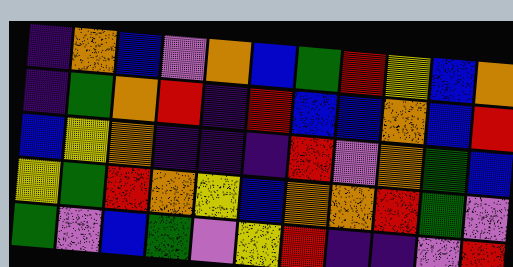[["indigo", "orange", "blue", "violet", "orange", "blue", "green", "red", "yellow", "blue", "orange"], ["indigo", "green", "orange", "red", "indigo", "red", "blue", "blue", "orange", "blue", "red"], ["blue", "yellow", "orange", "indigo", "indigo", "indigo", "red", "violet", "orange", "green", "blue"], ["yellow", "green", "red", "orange", "yellow", "blue", "orange", "orange", "red", "green", "violet"], ["green", "violet", "blue", "green", "violet", "yellow", "red", "indigo", "indigo", "violet", "red"]]